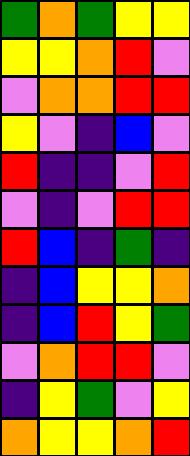[["green", "orange", "green", "yellow", "yellow"], ["yellow", "yellow", "orange", "red", "violet"], ["violet", "orange", "orange", "red", "red"], ["yellow", "violet", "indigo", "blue", "violet"], ["red", "indigo", "indigo", "violet", "red"], ["violet", "indigo", "violet", "red", "red"], ["red", "blue", "indigo", "green", "indigo"], ["indigo", "blue", "yellow", "yellow", "orange"], ["indigo", "blue", "red", "yellow", "green"], ["violet", "orange", "red", "red", "violet"], ["indigo", "yellow", "green", "violet", "yellow"], ["orange", "yellow", "yellow", "orange", "red"]]